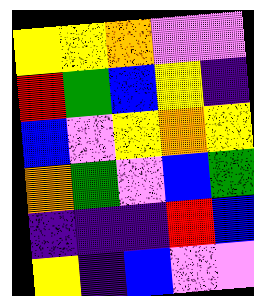[["yellow", "yellow", "orange", "violet", "violet"], ["red", "green", "blue", "yellow", "indigo"], ["blue", "violet", "yellow", "orange", "yellow"], ["orange", "green", "violet", "blue", "green"], ["indigo", "indigo", "indigo", "red", "blue"], ["yellow", "indigo", "blue", "violet", "violet"]]